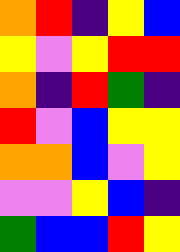[["orange", "red", "indigo", "yellow", "blue"], ["yellow", "violet", "yellow", "red", "red"], ["orange", "indigo", "red", "green", "indigo"], ["red", "violet", "blue", "yellow", "yellow"], ["orange", "orange", "blue", "violet", "yellow"], ["violet", "violet", "yellow", "blue", "indigo"], ["green", "blue", "blue", "red", "yellow"]]